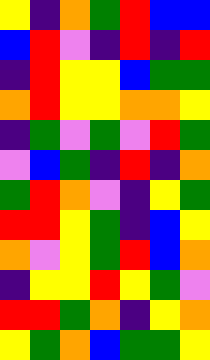[["yellow", "indigo", "orange", "green", "red", "blue", "blue"], ["blue", "red", "violet", "indigo", "red", "indigo", "red"], ["indigo", "red", "yellow", "yellow", "blue", "green", "green"], ["orange", "red", "yellow", "yellow", "orange", "orange", "yellow"], ["indigo", "green", "violet", "green", "violet", "red", "green"], ["violet", "blue", "green", "indigo", "red", "indigo", "orange"], ["green", "red", "orange", "violet", "indigo", "yellow", "green"], ["red", "red", "yellow", "green", "indigo", "blue", "yellow"], ["orange", "violet", "yellow", "green", "red", "blue", "orange"], ["indigo", "yellow", "yellow", "red", "yellow", "green", "violet"], ["red", "red", "green", "orange", "indigo", "yellow", "orange"], ["yellow", "green", "orange", "blue", "green", "green", "yellow"]]